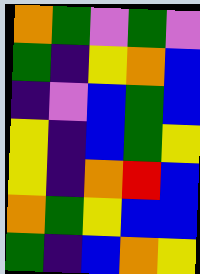[["orange", "green", "violet", "green", "violet"], ["green", "indigo", "yellow", "orange", "blue"], ["indigo", "violet", "blue", "green", "blue"], ["yellow", "indigo", "blue", "green", "yellow"], ["yellow", "indigo", "orange", "red", "blue"], ["orange", "green", "yellow", "blue", "blue"], ["green", "indigo", "blue", "orange", "yellow"]]